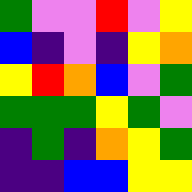[["green", "violet", "violet", "red", "violet", "yellow"], ["blue", "indigo", "violet", "indigo", "yellow", "orange"], ["yellow", "red", "orange", "blue", "violet", "green"], ["green", "green", "green", "yellow", "green", "violet"], ["indigo", "green", "indigo", "orange", "yellow", "green"], ["indigo", "indigo", "blue", "blue", "yellow", "yellow"]]